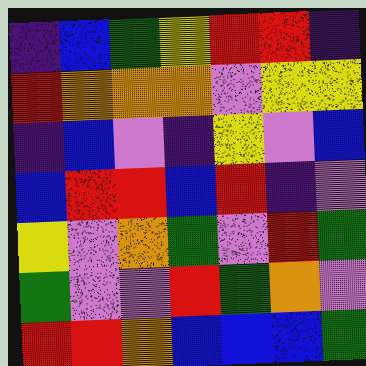[["indigo", "blue", "green", "yellow", "red", "red", "indigo"], ["red", "orange", "orange", "orange", "violet", "yellow", "yellow"], ["indigo", "blue", "violet", "indigo", "yellow", "violet", "blue"], ["blue", "red", "red", "blue", "red", "indigo", "violet"], ["yellow", "violet", "orange", "green", "violet", "red", "green"], ["green", "violet", "violet", "red", "green", "orange", "violet"], ["red", "red", "orange", "blue", "blue", "blue", "green"]]